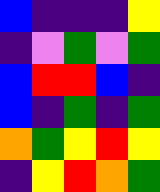[["blue", "indigo", "indigo", "indigo", "yellow"], ["indigo", "violet", "green", "violet", "green"], ["blue", "red", "red", "blue", "indigo"], ["blue", "indigo", "green", "indigo", "green"], ["orange", "green", "yellow", "red", "yellow"], ["indigo", "yellow", "red", "orange", "green"]]